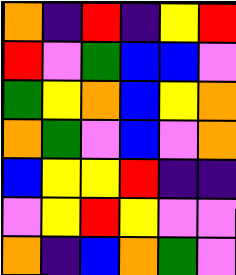[["orange", "indigo", "red", "indigo", "yellow", "red"], ["red", "violet", "green", "blue", "blue", "violet"], ["green", "yellow", "orange", "blue", "yellow", "orange"], ["orange", "green", "violet", "blue", "violet", "orange"], ["blue", "yellow", "yellow", "red", "indigo", "indigo"], ["violet", "yellow", "red", "yellow", "violet", "violet"], ["orange", "indigo", "blue", "orange", "green", "violet"]]